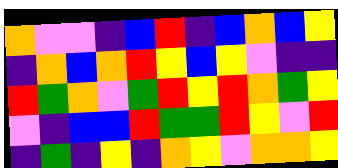[["orange", "violet", "violet", "indigo", "blue", "red", "indigo", "blue", "orange", "blue", "yellow"], ["indigo", "orange", "blue", "orange", "red", "yellow", "blue", "yellow", "violet", "indigo", "indigo"], ["red", "green", "orange", "violet", "green", "red", "yellow", "red", "orange", "green", "yellow"], ["violet", "indigo", "blue", "blue", "red", "green", "green", "red", "yellow", "violet", "red"], ["indigo", "green", "indigo", "yellow", "indigo", "orange", "yellow", "violet", "orange", "orange", "yellow"]]